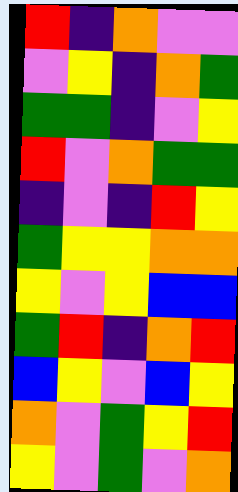[["red", "indigo", "orange", "violet", "violet"], ["violet", "yellow", "indigo", "orange", "green"], ["green", "green", "indigo", "violet", "yellow"], ["red", "violet", "orange", "green", "green"], ["indigo", "violet", "indigo", "red", "yellow"], ["green", "yellow", "yellow", "orange", "orange"], ["yellow", "violet", "yellow", "blue", "blue"], ["green", "red", "indigo", "orange", "red"], ["blue", "yellow", "violet", "blue", "yellow"], ["orange", "violet", "green", "yellow", "red"], ["yellow", "violet", "green", "violet", "orange"]]